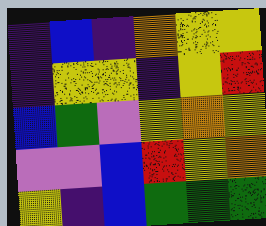[["indigo", "blue", "indigo", "orange", "yellow", "yellow"], ["indigo", "yellow", "yellow", "indigo", "yellow", "red"], ["blue", "green", "violet", "yellow", "orange", "yellow"], ["violet", "violet", "blue", "red", "yellow", "orange"], ["yellow", "indigo", "blue", "green", "green", "green"]]